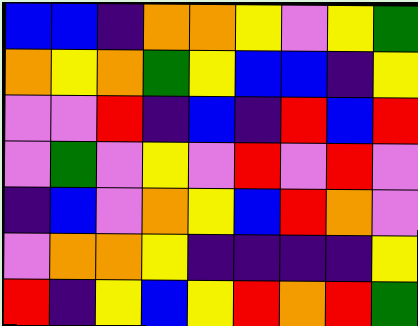[["blue", "blue", "indigo", "orange", "orange", "yellow", "violet", "yellow", "green"], ["orange", "yellow", "orange", "green", "yellow", "blue", "blue", "indigo", "yellow"], ["violet", "violet", "red", "indigo", "blue", "indigo", "red", "blue", "red"], ["violet", "green", "violet", "yellow", "violet", "red", "violet", "red", "violet"], ["indigo", "blue", "violet", "orange", "yellow", "blue", "red", "orange", "violet"], ["violet", "orange", "orange", "yellow", "indigo", "indigo", "indigo", "indigo", "yellow"], ["red", "indigo", "yellow", "blue", "yellow", "red", "orange", "red", "green"]]